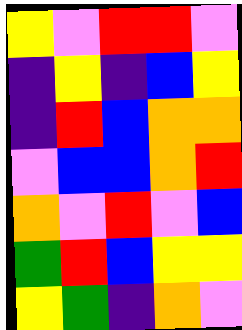[["yellow", "violet", "red", "red", "violet"], ["indigo", "yellow", "indigo", "blue", "yellow"], ["indigo", "red", "blue", "orange", "orange"], ["violet", "blue", "blue", "orange", "red"], ["orange", "violet", "red", "violet", "blue"], ["green", "red", "blue", "yellow", "yellow"], ["yellow", "green", "indigo", "orange", "violet"]]